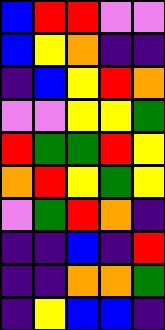[["blue", "red", "red", "violet", "violet"], ["blue", "yellow", "orange", "indigo", "indigo"], ["indigo", "blue", "yellow", "red", "orange"], ["violet", "violet", "yellow", "yellow", "green"], ["red", "green", "green", "red", "yellow"], ["orange", "red", "yellow", "green", "yellow"], ["violet", "green", "red", "orange", "indigo"], ["indigo", "indigo", "blue", "indigo", "red"], ["indigo", "indigo", "orange", "orange", "green"], ["indigo", "yellow", "blue", "blue", "indigo"]]